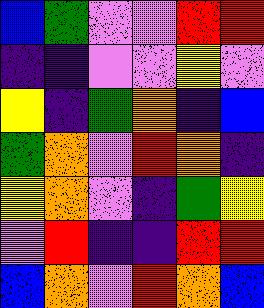[["blue", "green", "violet", "violet", "red", "red"], ["indigo", "indigo", "violet", "violet", "yellow", "violet"], ["yellow", "indigo", "green", "orange", "indigo", "blue"], ["green", "orange", "violet", "red", "orange", "indigo"], ["yellow", "orange", "violet", "indigo", "green", "yellow"], ["violet", "red", "indigo", "indigo", "red", "red"], ["blue", "orange", "violet", "red", "orange", "blue"]]